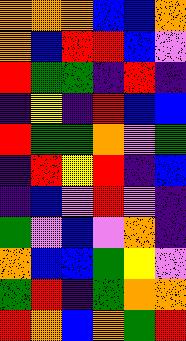[["orange", "orange", "orange", "blue", "blue", "orange"], ["orange", "blue", "red", "red", "blue", "violet"], ["red", "green", "green", "indigo", "red", "indigo"], ["indigo", "yellow", "indigo", "red", "blue", "blue"], ["red", "green", "green", "orange", "violet", "green"], ["indigo", "red", "yellow", "red", "indigo", "blue"], ["indigo", "blue", "violet", "red", "violet", "indigo"], ["green", "violet", "blue", "violet", "orange", "indigo"], ["orange", "blue", "blue", "green", "yellow", "violet"], ["green", "red", "indigo", "green", "orange", "orange"], ["red", "orange", "blue", "orange", "green", "red"]]